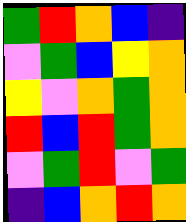[["green", "red", "orange", "blue", "indigo"], ["violet", "green", "blue", "yellow", "orange"], ["yellow", "violet", "orange", "green", "orange"], ["red", "blue", "red", "green", "orange"], ["violet", "green", "red", "violet", "green"], ["indigo", "blue", "orange", "red", "orange"]]